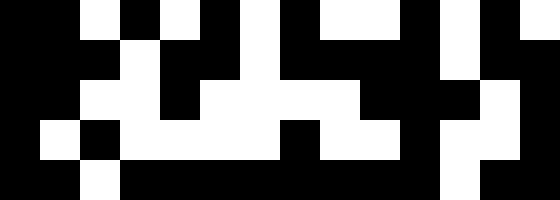[["black", "black", "white", "black", "white", "black", "white", "black", "white", "white", "black", "white", "black", "white"], ["black", "black", "black", "white", "black", "black", "white", "black", "black", "black", "black", "white", "black", "black"], ["black", "black", "white", "white", "black", "white", "white", "white", "white", "black", "black", "black", "white", "black"], ["black", "white", "black", "white", "white", "white", "white", "black", "white", "white", "black", "white", "white", "black"], ["black", "black", "white", "black", "black", "black", "black", "black", "black", "black", "black", "white", "black", "black"]]